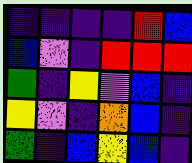[["indigo", "indigo", "indigo", "indigo", "red", "blue"], ["blue", "violet", "indigo", "red", "red", "red"], ["green", "indigo", "yellow", "violet", "blue", "indigo"], ["yellow", "violet", "indigo", "orange", "blue", "indigo"], ["green", "indigo", "blue", "yellow", "blue", "indigo"]]